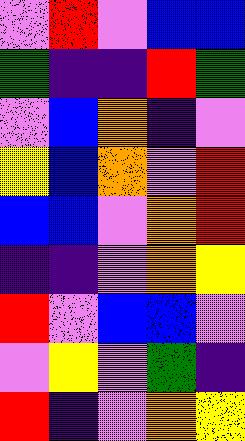[["violet", "red", "violet", "blue", "blue"], ["green", "indigo", "indigo", "red", "green"], ["violet", "blue", "orange", "indigo", "violet"], ["yellow", "blue", "orange", "violet", "red"], ["blue", "blue", "violet", "orange", "red"], ["indigo", "indigo", "violet", "orange", "yellow"], ["red", "violet", "blue", "blue", "violet"], ["violet", "yellow", "violet", "green", "indigo"], ["red", "indigo", "violet", "orange", "yellow"]]